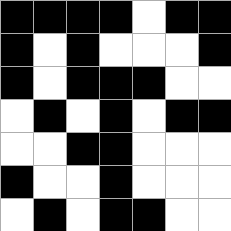[["black", "black", "black", "black", "white", "black", "black"], ["black", "white", "black", "white", "white", "white", "black"], ["black", "white", "black", "black", "black", "white", "white"], ["white", "black", "white", "black", "white", "black", "black"], ["white", "white", "black", "black", "white", "white", "white"], ["black", "white", "white", "black", "white", "white", "white"], ["white", "black", "white", "black", "black", "white", "white"]]